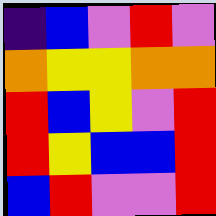[["indigo", "blue", "violet", "red", "violet"], ["orange", "yellow", "yellow", "orange", "orange"], ["red", "blue", "yellow", "violet", "red"], ["red", "yellow", "blue", "blue", "red"], ["blue", "red", "violet", "violet", "red"]]